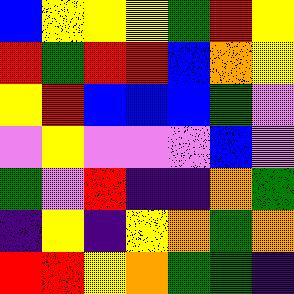[["blue", "yellow", "yellow", "yellow", "green", "red", "yellow"], ["red", "green", "red", "red", "blue", "orange", "yellow"], ["yellow", "red", "blue", "blue", "blue", "green", "violet"], ["violet", "yellow", "violet", "violet", "violet", "blue", "violet"], ["green", "violet", "red", "indigo", "indigo", "orange", "green"], ["indigo", "yellow", "indigo", "yellow", "orange", "green", "orange"], ["red", "red", "yellow", "orange", "green", "green", "indigo"]]